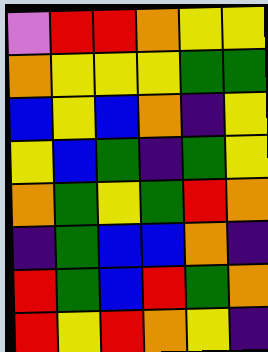[["violet", "red", "red", "orange", "yellow", "yellow"], ["orange", "yellow", "yellow", "yellow", "green", "green"], ["blue", "yellow", "blue", "orange", "indigo", "yellow"], ["yellow", "blue", "green", "indigo", "green", "yellow"], ["orange", "green", "yellow", "green", "red", "orange"], ["indigo", "green", "blue", "blue", "orange", "indigo"], ["red", "green", "blue", "red", "green", "orange"], ["red", "yellow", "red", "orange", "yellow", "indigo"]]